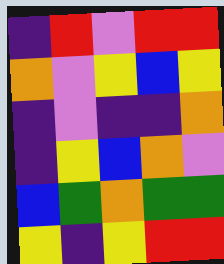[["indigo", "red", "violet", "red", "red"], ["orange", "violet", "yellow", "blue", "yellow"], ["indigo", "violet", "indigo", "indigo", "orange"], ["indigo", "yellow", "blue", "orange", "violet"], ["blue", "green", "orange", "green", "green"], ["yellow", "indigo", "yellow", "red", "red"]]